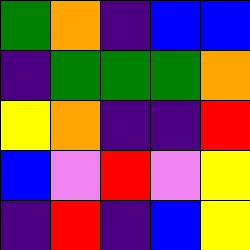[["green", "orange", "indigo", "blue", "blue"], ["indigo", "green", "green", "green", "orange"], ["yellow", "orange", "indigo", "indigo", "red"], ["blue", "violet", "red", "violet", "yellow"], ["indigo", "red", "indigo", "blue", "yellow"]]